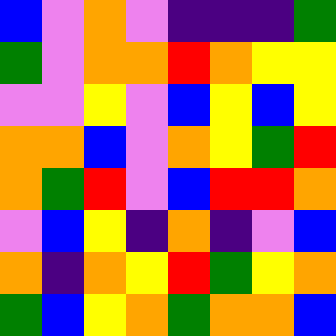[["blue", "violet", "orange", "violet", "indigo", "indigo", "indigo", "green"], ["green", "violet", "orange", "orange", "red", "orange", "yellow", "yellow"], ["violet", "violet", "yellow", "violet", "blue", "yellow", "blue", "yellow"], ["orange", "orange", "blue", "violet", "orange", "yellow", "green", "red"], ["orange", "green", "red", "violet", "blue", "red", "red", "orange"], ["violet", "blue", "yellow", "indigo", "orange", "indigo", "violet", "blue"], ["orange", "indigo", "orange", "yellow", "red", "green", "yellow", "orange"], ["green", "blue", "yellow", "orange", "green", "orange", "orange", "blue"]]